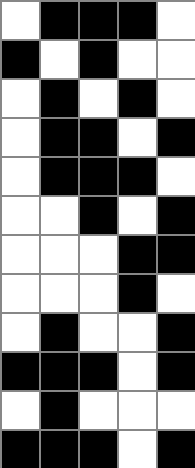[["white", "black", "black", "black", "white"], ["black", "white", "black", "white", "white"], ["white", "black", "white", "black", "white"], ["white", "black", "black", "white", "black"], ["white", "black", "black", "black", "white"], ["white", "white", "black", "white", "black"], ["white", "white", "white", "black", "black"], ["white", "white", "white", "black", "white"], ["white", "black", "white", "white", "black"], ["black", "black", "black", "white", "black"], ["white", "black", "white", "white", "white"], ["black", "black", "black", "white", "black"]]